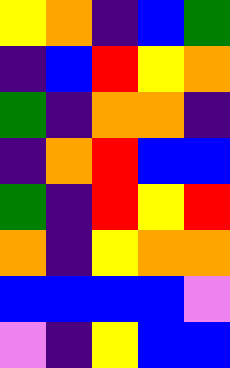[["yellow", "orange", "indigo", "blue", "green"], ["indigo", "blue", "red", "yellow", "orange"], ["green", "indigo", "orange", "orange", "indigo"], ["indigo", "orange", "red", "blue", "blue"], ["green", "indigo", "red", "yellow", "red"], ["orange", "indigo", "yellow", "orange", "orange"], ["blue", "blue", "blue", "blue", "violet"], ["violet", "indigo", "yellow", "blue", "blue"]]